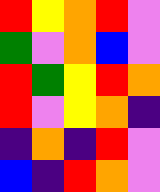[["red", "yellow", "orange", "red", "violet"], ["green", "violet", "orange", "blue", "violet"], ["red", "green", "yellow", "red", "orange"], ["red", "violet", "yellow", "orange", "indigo"], ["indigo", "orange", "indigo", "red", "violet"], ["blue", "indigo", "red", "orange", "violet"]]